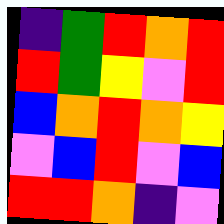[["indigo", "green", "red", "orange", "red"], ["red", "green", "yellow", "violet", "red"], ["blue", "orange", "red", "orange", "yellow"], ["violet", "blue", "red", "violet", "blue"], ["red", "red", "orange", "indigo", "violet"]]